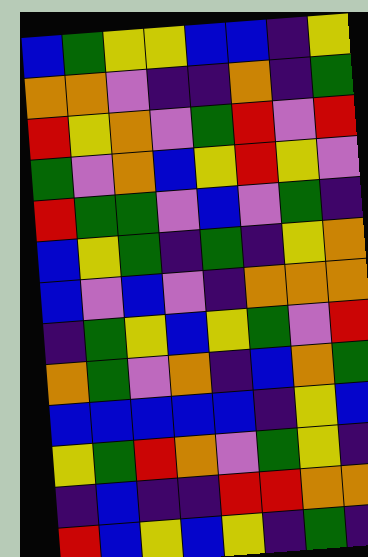[["blue", "green", "yellow", "yellow", "blue", "blue", "indigo", "yellow"], ["orange", "orange", "violet", "indigo", "indigo", "orange", "indigo", "green"], ["red", "yellow", "orange", "violet", "green", "red", "violet", "red"], ["green", "violet", "orange", "blue", "yellow", "red", "yellow", "violet"], ["red", "green", "green", "violet", "blue", "violet", "green", "indigo"], ["blue", "yellow", "green", "indigo", "green", "indigo", "yellow", "orange"], ["blue", "violet", "blue", "violet", "indigo", "orange", "orange", "orange"], ["indigo", "green", "yellow", "blue", "yellow", "green", "violet", "red"], ["orange", "green", "violet", "orange", "indigo", "blue", "orange", "green"], ["blue", "blue", "blue", "blue", "blue", "indigo", "yellow", "blue"], ["yellow", "green", "red", "orange", "violet", "green", "yellow", "indigo"], ["indigo", "blue", "indigo", "indigo", "red", "red", "orange", "orange"], ["red", "blue", "yellow", "blue", "yellow", "indigo", "green", "indigo"]]